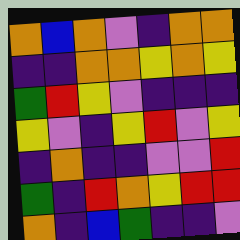[["orange", "blue", "orange", "violet", "indigo", "orange", "orange"], ["indigo", "indigo", "orange", "orange", "yellow", "orange", "yellow"], ["green", "red", "yellow", "violet", "indigo", "indigo", "indigo"], ["yellow", "violet", "indigo", "yellow", "red", "violet", "yellow"], ["indigo", "orange", "indigo", "indigo", "violet", "violet", "red"], ["green", "indigo", "red", "orange", "yellow", "red", "red"], ["orange", "indigo", "blue", "green", "indigo", "indigo", "violet"]]